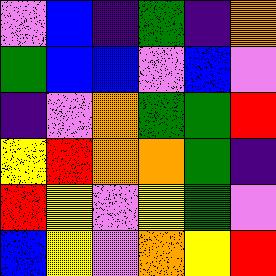[["violet", "blue", "indigo", "green", "indigo", "orange"], ["green", "blue", "blue", "violet", "blue", "violet"], ["indigo", "violet", "orange", "green", "green", "red"], ["yellow", "red", "orange", "orange", "green", "indigo"], ["red", "yellow", "violet", "yellow", "green", "violet"], ["blue", "yellow", "violet", "orange", "yellow", "red"]]